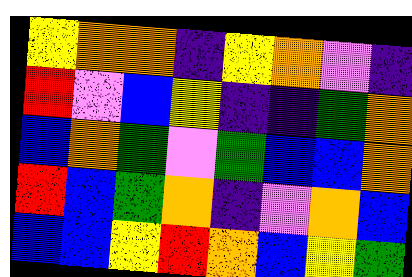[["yellow", "orange", "orange", "indigo", "yellow", "orange", "violet", "indigo"], ["red", "violet", "blue", "yellow", "indigo", "indigo", "green", "orange"], ["blue", "orange", "green", "violet", "green", "blue", "blue", "orange"], ["red", "blue", "green", "orange", "indigo", "violet", "orange", "blue"], ["blue", "blue", "yellow", "red", "orange", "blue", "yellow", "green"]]